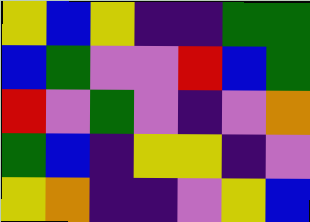[["yellow", "blue", "yellow", "indigo", "indigo", "green", "green"], ["blue", "green", "violet", "violet", "red", "blue", "green"], ["red", "violet", "green", "violet", "indigo", "violet", "orange"], ["green", "blue", "indigo", "yellow", "yellow", "indigo", "violet"], ["yellow", "orange", "indigo", "indigo", "violet", "yellow", "blue"]]